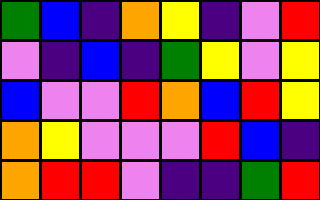[["green", "blue", "indigo", "orange", "yellow", "indigo", "violet", "red"], ["violet", "indigo", "blue", "indigo", "green", "yellow", "violet", "yellow"], ["blue", "violet", "violet", "red", "orange", "blue", "red", "yellow"], ["orange", "yellow", "violet", "violet", "violet", "red", "blue", "indigo"], ["orange", "red", "red", "violet", "indigo", "indigo", "green", "red"]]